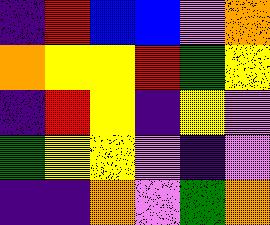[["indigo", "red", "blue", "blue", "violet", "orange"], ["orange", "yellow", "yellow", "red", "green", "yellow"], ["indigo", "red", "yellow", "indigo", "yellow", "violet"], ["green", "yellow", "yellow", "violet", "indigo", "violet"], ["indigo", "indigo", "orange", "violet", "green", "orange"]]